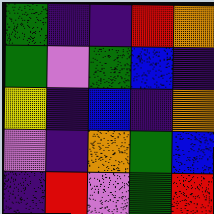[["green", "indigo", "indigo", "red", "orange"], ["green", "violet", "green", "blue", "indigo"], ["yellow", "indigo", "blue", "indigo", "orange"], ["violet", "indigo", "orange", "green", "blue"], ["indigo", "red", "violet", "green", "red"]]